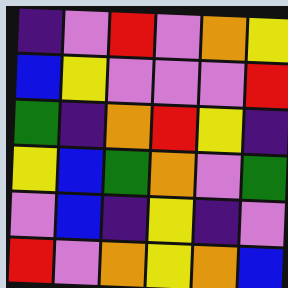[["indigo", "violet", "red", "violet", "orange", "yellow"], ["blue", "yellow", "violet", "violet", "violet", "red"], ["green", "indigo", "orange", "red", "yellow", "indigo"], ["yellow", "blue", "green", "orange", "violet", "green"], ["violet", "blue", "indigo", "yellow", "indigo", "violet"], ["red", "violet", "orange", "yellow", "orange", "blue"]]